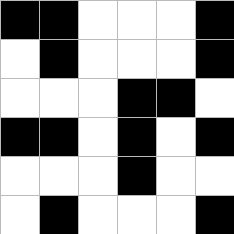[["black", "black", "white", "white", "white", "black"], ["white", "black", "white", "white", "white", "black"], ["white", "white", "white", "black", "black", "white"], ["black", "black", "white", "black", "white", "black"], ["white", "white", "white", "black", "white", "white"], ["white", "black", "white", "white", "white", "black"]]